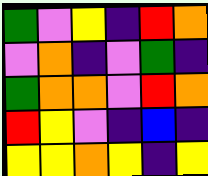[["green", "violet", "yellow", "indigo", "red", "orange"], ["violet", "orange", "indigo", "violet", "green", "indigo"], ["green", "orange", "orange", "violet", "red", "orange"], ["red", "yellow", "violet", "indigo", "blue", "indigo"], ["yellow", "yellow", "orange", "yellow", "indigo", "yellow"]]